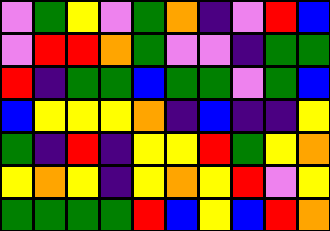[["violet", "green", "yellow", "violet", "green", "orange", "indigo", "violet", "red", "blue"], ["violet", "red", "red", "orange", "green", "violet", "violet", "indigo", "green", "green"], ["red", "indigo", "green", "green", "blue", "green", "green", "violet", "green", "blue"], ["blue", "yellow", "yellow", "yellow", "orange", "indigo", "blue", "indigo", "indigo", "yellow"], ["green", "indigo", "red", "indigo", "yellow", "yellow", "red", "green", "yellow", "orange"], ["yellow", "orange", "yellow", "indigo", "yellow", "orange", "yellow", "red", "violet", "yellow"], ["green", "green", "green", "green", "red", "blue", "yellow", "blue", "red", "orange"]]